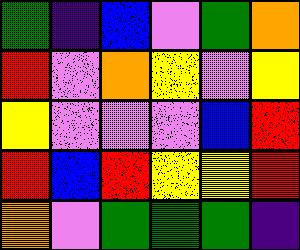[["green", "indigo", "blue", "violet", "green", "orange"], ["red", "violet", "orange", "yellow", "violet", "yellow"], ["yellow", "violet", "violet", "violet", "blue", "red"], ["red", "blue", "red", "yellow", "yellow", "red"], ["orange", "violet", "green", "green", "green", "indigo"]]